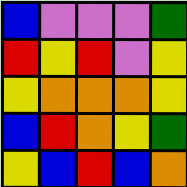[["blue", "violet", "violet", "violet", "green"], ["red", "yellow", "red", "violet", "yellow"], ["yellow", "orange", "orange", "orange", "yellow"], ["blue", "red", "orange", "yellow", "green"], ["yellow", "blue", "red", "blue", "orange"]]